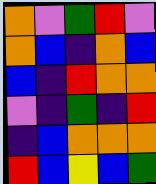[["orange", "violet", "green", "red", "violet"], ["orange", "blue", "indigo", "orange", "blue"], ["blue", "indigo", "red", "orange", "orange"], ["violet", "indigo", "green", "indigo", "red"], ["indigo", "blue", "orange", "orange", "orange"], ["red", "blue", "yellow", "blue", "green"]]